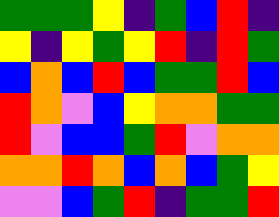[["green", "green", "green", "yellow", "indigo", "green", "blue", "red", "indigo"], ["yellow", "indigo", "yellow", "green", "yellow", "red", "indigo", "red", "green"], ["blue", "orange", "blue", "red", "blue", "green", "green", "red", "blue"], ["red", "orange", "violet", "blue", "yellow", "orange", "orange", "green", "green"], ["red", "violet", "blue", "blue", "green", "red", "violet", "orange", "orange"], ["orange", "orange", "red", "orange", "blue", "orange", "blue", "green", "yellow"], ["violet", "violet", "blue", "green", "red", "indigo", "green", "green", "red"]]